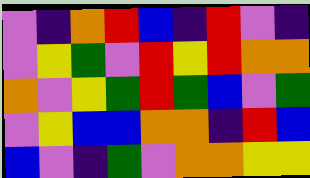[["violet", "indigo", "orange", "red", "blue", "indigo", "red", "violet", "indigo"], ["violet", "yellow", "green", "violet", "red", "yellow", "red", "orange", "orange"], ["orange", "violet", "yellow", "green", "red", "green", "blue", "violet", "green"], ["violet", "yellow", "blue", "blue", "orange", "orange", "indigo", "red", "blue"], ["blue", "violet", "indigo", "green", "violet", "orange", "orange", "yellow", "yellow"]]